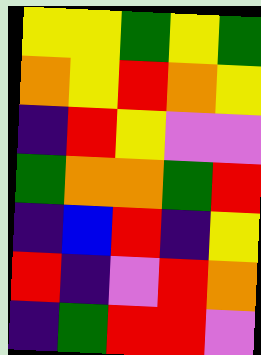[["yellow", "yellow", "green", "yellow", "green"], ["orange", "yellow", "red", "orange", "yellow"], ["indigo", "red", "yellow", "violet", "violet"], ["green", "orange", "orange", "green", "red"], ["indigo", "blue", "red", "indigo", "yellow"], ["red", "indigo", "violet", "red", "orange"], ["indigo", "green", "red", "red", "violet"]]